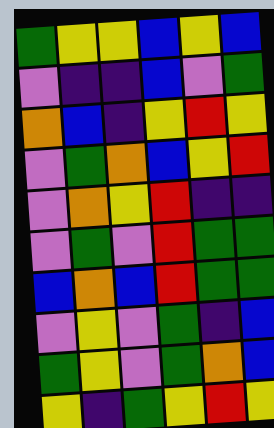[["green", "yellow", "yellow", "blue", "yellow", "blue"], ["violet", "indigo", "indigo", "blue", "violet", "green"], ["orange", "blue", "indigo", "yellow", "red", "yellow"], ["violet", "green", "orange", "blue", "yellow", "red"], ["violet", "orange", "yellow", "red", "indigo", "indigo"], ["violet", "green", "violet", "red", "green", "green"], ["blue", "orange", "blue", "red", "green", "green"], ["violet", "yellow", "violet", "green", "indigo", "blue"], ["green", "yellow", "violet", "green", "orange", "blue"], ["yellow", "indigo", "green", "yellow", "red", "yellow"]]